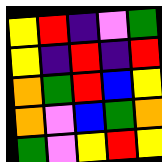[["yellow", "red", "indigo", "violet", "green"], ["yellow", "indigo", "red", "indigo", "red"], ["orange", "green", "red", "blue", "yellow"], ["orange", "violet", "blue", "green", "orange"], ["green", "violet", "yellow", "red", "yellow"]]